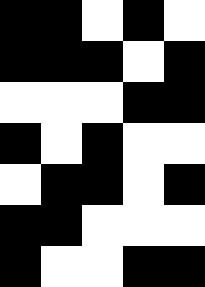[["black", "black", "white", "black", "white"], ["black", "black", "black", "white", "black"], ["white", "white", "white", "black", "black"], ["black", "white", "black", "white", "white"], ["white", "black", "black", "white", "black"], ["black", "black", "white", "white", "white"], ["black", "white", "white", "black", "black"]]